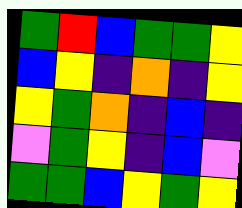[["green", "red", "blue", "green", "green", "yellow"], ["blue", "yellow", "indigo", "orange", "indigo", "yellow"], ["yellow", "green", "orange", "indigo", "blue", "indigo"], ["violet", "green", "yellow", "indigo", "blue", "violet"], ["green", "green", "blue", "yellow", "green", "yellow"]]